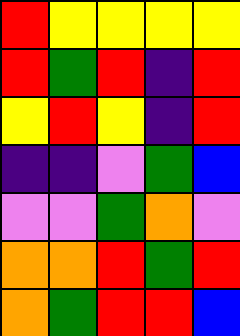[["red", "yellow", "yellow", "yellow", "yellow"], ["red", "green", "red", "indigo", "red"], ["yellow", "red", "yellow", "indigo", "red"], ["indigo", "indigo", "violet", "green", "blue"], ["violet", "violet", "green", "orange", "violet"], ["orange", "orange", "red", "green", "red"], ["orange", "green", "red", "red", "blue"]]